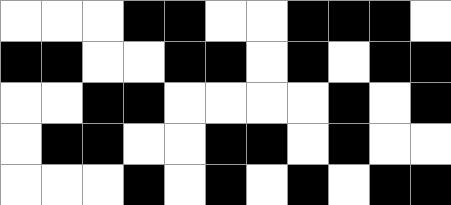[["white", "white", "white", "black", "black", "white", "white", "black", "black", "black", "white"], ["black", "black", "white", "white", "black", "black", "white", "black", "white", "black", "black"], ["white", "white", "black", "black", "white", "white", "white", "white", "black", "white", "black"], ["white", "black", "black", "white", "white", "black", "black", "white", "black", "white", "white"], ["white", "white", "white", "black", "white", "black", "white", "black", "white", "black", "black"]]